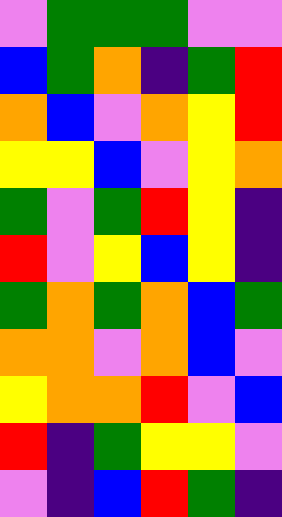[["violet", "green", "green", "green", "violet", "violet"], ["blue", "green", "orange", "indigo", "green", "red"], ["orange", "blue", "violet", "orange", "yellow", "red"], ["yellow", "yellow", "blue", "violet", "yellow", "orange"], ["green", "violet", "green", "red", "yellow", "indigo"], ["red", "violet", "yellow", "blue", "yellow", "indigo"], ["green", "orange", "green", "orange", "blue", "green"], ["orange", "orange", "violet", "orange", "blue", "violet"], ["yellow", "orange", "orange", "red", "violet", "blue"], ["red", "indigo", "green", "yellow", "yellow", "violet"], ["violet", "indigo", "blue", "red", "green", "indigo"]]